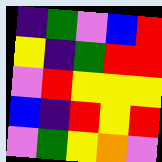[["indigo", "green", "violet", "blue", "red"], ["yellow", "indigo", "green", "red", "red"], ["violet", "red", "yellow", "yellow", "yellow"], ["blue", "indigo", "red", "yellow", "red"], ["violet", "green", "yellow", "orange", "violet"]]